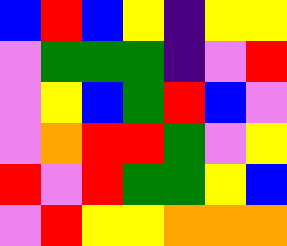[["blue", "red", "blue", "yellow", "indigo", "yellow", "yellow"], ["violet", "green", "green", "green", "indigo", "violet", "red"], ["violet", "yellow", "blue", "green", "red", "blue", "violet"], ["violet", "orange", "red", "red", "green", "violet", "yellow"], ["red", "violet", "red", "green", "green", "yellow", "blue"], ["violet", "red", "yellow", "yellow", "orange", "orange", "orange"]]